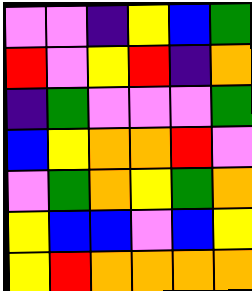[["violet", "violet", "indigo", "yellow", "blue", "green"], ["red", "violet", "yellow", "red", "indigo", "orange"], ["indigo", "green", "violet", "violet", "violet", "green"], ["blue", "yellow", "orange", "orange", "red", "violet"], ["violet", "green", "orange", "yellow", "green", "orange"], ["yellow", "blue", "blue", "violet", "blue", "yellow"], ["yellow", "red", "orange", "orange", "orange", "orange"]]